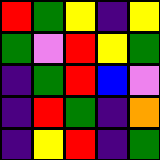[["red", "green", "yellow", "indigo", "yellow"], ["green", "violet", "red", "yellow", "green"], ["indigo", "green", "red", "blue", "violet"], ["indigo", "red", "green", "indigo", "orange"], ["indigo", "yellow", "red", "indigo", "green"]]